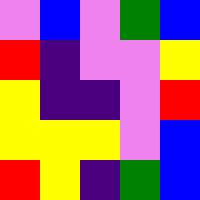[["violet", "blue", "violet", "green", "blue"], ["red", "indigo", "violet", "violet", "yellow"], ["yellow", "indigo", "indigo", "violet", "red"], ["yellow", "yellow", "yellow", "violet", "blue"], ["red", "yellow", "indigo", "green", "blue"]]